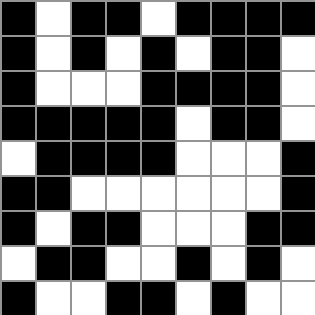[["black", "white", "black", "black", "white", "black", "black", "black", "black"], ["black", "white", "black", "white", "black", "white", "black", "black", "white"], ["black", "white", "white", "white", "black", "black", "black", "black", "white"], ["black", "black", "black", "black", "black", "white", "black", "black", "white"], ["white", "black", "black", "black", "black", "white", "white", "white", "black"], ["black", "black", "white", "white", "white", "white", "white", "white", "black"], ["black", "white", "black", "black", "white", "white", "white", "black", "black"], ["white", "black", "black", "white", "white", "black", "white", "black", "white"], ["black", "white", "white", "black", "black", "white", "black", "white", "white"]]